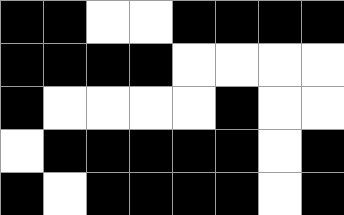[["black", "black", "white", "white", "black", "black", "black", "black"], ["black", "black", "black", "black", "white", "white", "white", "white"], ["black", "white", "white", "white", "white", "black", "white", "white"], ["white", "black", "black", "black", "black", "black", "white", "black"], ["black", "white", "black", "black", "black", "black", "white", "black"]]